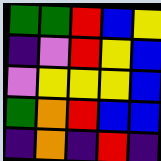[["green", "green", "red", "blue", "yellow"], ["indigo", "violet", "red", "yellow", "blue"], ["violet", "yellow", "yellow", "yellow", "blue"], ["green", "orange", "red", "blue", "blue"], ["indigo", "orange", "indigo", "red", "indigo"]]